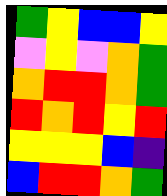[["green", "yellow", "blue", "blue", "yellow"], ["violet", "yellow", "violet", "orange", "green"], ["orange", "red", "red", "orange", "green"], ["red", "orange", "red", "yellow", "red"], ["yellow", "yellow", "yellow", "blue", "indigo"], ["blue", "red", "red", "orange", "green"]]